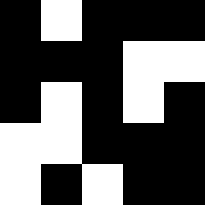[["black", "white", "black", "black", "black"], ["black", "black", "black", "white", "white"], ["black", "white", "black", "white", "black"], ["white", "white", "black", "black", "black"], ["white", "black", "white", "black", "black"]]